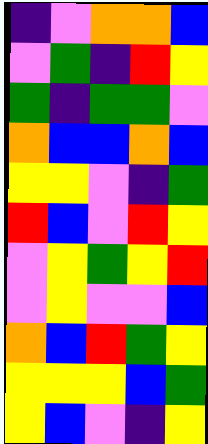[["indigo", "violet", "orange", "orange", "blue"], ["violet", "green", "indigo", "red", "yellow"], ["green", "indigo", "green", "green", "violet"], ["orange", "blue", "blue", "orange", "blue"], ["yellow", "yellow", "violet", "indigo", "green"], ["red", "blue", "violet", "red", "yellow"], ["violet", "yellow", "green", "yellow", "red"], ["violet", "yellow", "violet", "violet", "blue"], ["orange", "blue", "red", "green", "yellow"], ["yellow", "yellow", "yellow", "blue", "green"], ["yellow", "blue", "violet", "indigo", "yellow"]]